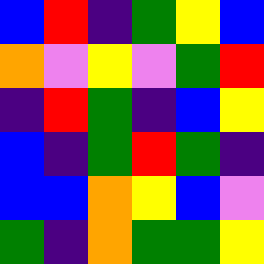[["blue", "red", "indigo", "green", "yellow", "blue"], ["orange", "violet", "yellow", "violet", "green", "red"], ["indigo", "red", "green", "indigo", "blue", "yellow"], ["blue", "indigo", "green", "red", "green", "indigo"], ["blue", "blue", "orange", "yellow", "blue", "violet"], ["green", "indigo", "orange", "green", "green", "yellow"]]